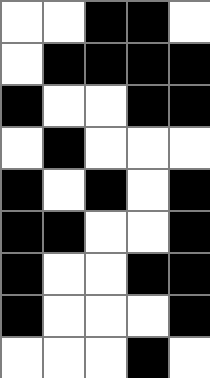[["white", "white", "black", "black", "white"], ["white", "black", "black", "black", "black"], ["black", "white", "white", "black", "black"], ["white", "black", "white", "white", "white"], ["black", "white", "black", "white", "black"], ["black", "black", "white", "white", "black"], ["black", "white", "white", "black", "black"], ["black", "white", "white", "white", "black"], ["white", "white", "white", "black", "white"]]